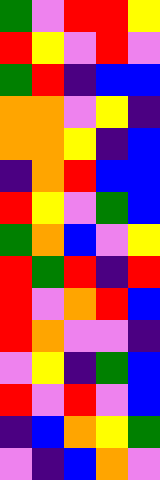[["green", "violet", "red", "red", "yellow"], ["red", "yellow", "violet", "red", "violet"], ["green", "red", "indigo", "blue", "blue"], ["orange", "orange", "violet", "yellow", "indigo"], ["orange", "orange", "yellow", "indigo", "blue"], ["indigo", "orange", "red", "blue", "blue"], ["red", "yellow", "violet", "green", "blue"], ["green", "orange", "blue", "violet", "yellow"], ["red", "green", "red", "indigo", "red"], ["red", "violet", "orange", "red", "blue"], ["red", "orange", "violet", "violet", "indigo"], ["violet", "yellow", "indigo", "green", "blue"], ["red", "violet", "red", "violet", "blue"], ["indigo", "blue", "orange", "yellow", "green"], ["violet", "indigo", "blue", "orange", "violet"]]